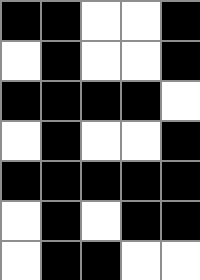[["black", "black", "white", "white", "black"], ["white", "black", "white", "white", "black"], ["black", "black", "black", "black", "white"], ["white", "black", "white", "white", "black"], ["black", "black", "black", "black", "black"], ["white", "black", "white", "black", "black"], ["white", "black", "black", "white", "white"]]